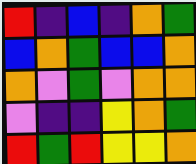[["red", "indigo", "blue", "indigo", "orange", "green"], ["blue", "orange", "green", "blue", "blue", "orange"], ["orange", "violet", "green", "violet", "orange", "orange"], ["violet", "indigo", "indigo", "yellow", "orange", "green"], ["red", "green", "red", "yellow", "yellow", "orange"]]